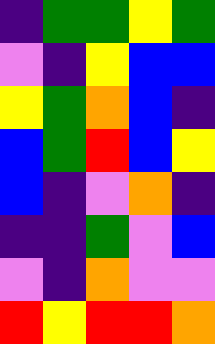[["indigo", "green", "green", "yellow", "green"], ["violet", "indigo", "yellow", "blue", "blue"], ["yellow", "green", "orange", "blue", "indigo"], ["blue", "green", "red", "blue", "yellow"], ["blue", "indigo", "violet", "orange", "indigo"], ["indigo", "indigo", "green", "violet", "blue"], ["violet", "indigo", "orange", "violet", "violet"], ["red", "yellow", "red", "red", "orange"]]